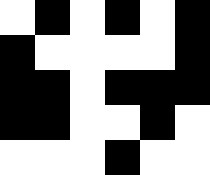[["white", "black", "white", "black", "white", "black"], ["black", "white", "white", "white", "white", "black"], ["black", "black", "white", "black", "black", "black"], ["black", "black", "white", "white", "black", "white"], ["white", "white", "white", "black", "white", "white"]]